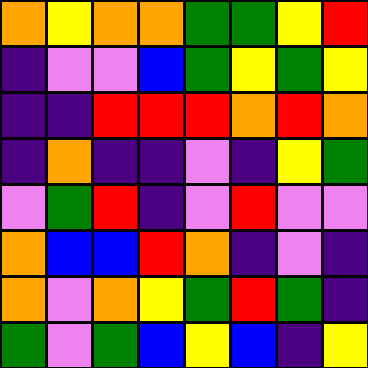[["orange", "yellow", "orange", "orange", "green", "green", "yellow", "red"], ["indigo", "violet", "violet", "blue", "green", "yellow", "green", "yellow"], ["indigo", "indigo", "red", "red", "red", "orange", "red", "orange"], ["indigo", "orange", "indigo", "indigo", "violet", "indigo", "yellow", "green"], ["violet", "green", "red", "indigo", "violet", "red", "violet", "violet"], ["orange", "blue", "blue", "red", "orange", "indigo", "violet", "indigo"], ["orange", "violet", "orange", "yellow", "green", "red", "green", "indigo"], ["green", "violet", "green", "blue", "yellow", "blue", "indigo", "yellow"]]